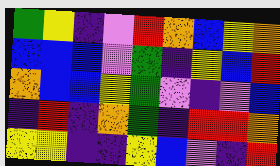[["green", "yellow", "indigo", "violet", "red", "orange", "blue", "yellow", "orange"], ["blue", "blue", "blue", "violet", "green", "indigo", "yellow", "blue", "red"], ["orange", "blue", "blue", "yellow", "green", "violet", "indigo", "violet", "blue"], ["indigo", "red", "indigo", "orange", "green", "indigo", "red", "red", "orange"], ["yellow", "yellow", "indigo", "indigo", "yellow", "blue", "violet", "indigo", "red"]]